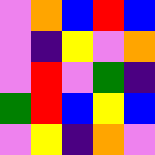[["violet", "orange", "blue", "red", "blue"], ["violet", "indigo", "yellow", "violet", "orange"], ["violet", "red", "violet", "green", "indigo"], ["green", "red", "blue", "yellow", "blue"], ["violet", "yellow", "indigo", "orange", "violet"]]